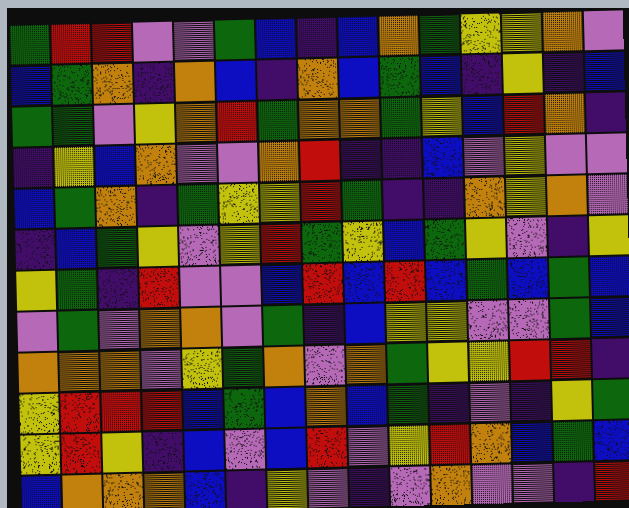[["green", "red", "red", "violet", "violet", "green", "blue", "indigo", "blue", "orange", "green", "yellow", "yellow", "orange", "violet"], ["blue", "green", "orange", "indigo", "orange", "blue", "indigo", "orange", "blue", "green", "blue", "indigo", "yellow", "indigo", "blue"], ["green", "green", "violet", "yellow", "orange", "red", "green", "orange", "orange", "green", "yellow", "blue", "red", "orange", "indigo"], ["indigo", "yellow", "blue", "orange", "violet", "violet", "orange", "red", "indigo", "indigo", "blue", "violet", "yellow", "violet", "violet"], ["blue", "green", "orange", "indigo", "green", "yellow", "yellow", "red", "green", "indigo", "indigo", "orange", "yellow", "orange", "violet"], ["indigo", "blue", "green", "yellow", "violet", "yellow", "red", "green", "yellow", "blue", "green", "yellow", "violet", "indigo", "yellow"], ["yellow", "green", "indigo", "red", "violet", "violet", "blue", "red", "blue", "red", "blue", "green", "blue", "green", "blue"], ["violet", "green", "violet", "orange", "orange", "violet", "green", "indigo", "blue", "yellow", "yellow", "violet", "violet", "green", "blue"], ["orange", "orange", "orange", "violet", "yellow", "green", "orange", "violet", "orange", "green", "yellow", "yellow", "red", "red", "indigo"], ["yellow", "red", "red", "red", "blue", "green", "blue", "orange", "blue", "green", "indigo", "violet", "indigo", "yellow", "green"], ["yellow", "red", "yellow", "indigo", "blue", "violet", "blue", "red", "violet", "yellow", "red", "orange", "blue", "green", "blue"], ["blue", "orange", "orange", "orange", "blue", "indigo", "yellow", "violet", "indigo", "violet", "orange", "violet", "violet", "indigo", "red"]]